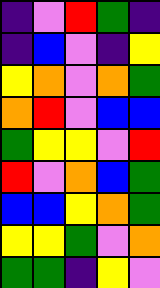[["indigo", "violet", "red", "green", "indigo"], ["indigo", "blue", "violet", "indigo", "yellow"], ["yellow", "orange", "violet", "orange", "green"], ["orange", "red", "violet", "blue", "blue"], ["green", "yellow", "yellow", "violet", "red"], ["red", "violet", "orange", "blue", "green"], ["blue", "blue", "yellow", "orange", "green"], ["yellow", "yellow", "green", "violet", "orange"], ["green", "green", "indigo", "yellow", "violet"]]